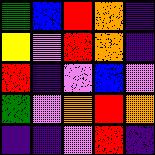[["green", "blue", "red", "orange", "indigo"], ["yellow", "violet", "red", "orange", "indigo"], ["red", "indigo", "violet", "blue", "violet"], ["green", "violet", "orange", "red", "orange"], ["indigo", "indigo", "violet", "red", "indigo"]]